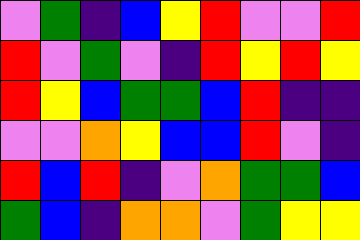[["violet", "green", "indigo", "blue", "yellow", "red", "violet", "violet", "red"], ["red", "violet", "green", "violet", "indigo", "red", "yellow", "red", "yellow"], ["red", "yellow", "blue", "green", "green", "blue", "red", "indigo", "indigo"], ["violet", "violet", "orange", "yellow", "blue", "blue", "red", "violet", "indigo"], ["red", "blue", "red", "indigo", "violet", "orange", "green", "green", "blue"], ["green", "blue", "indigo", "orange", "orange", "violet", "green", "yellow", "yellow"]]